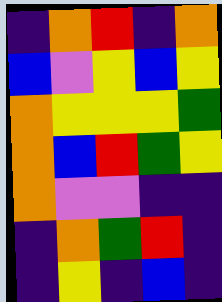[["indigo", "orange", "red", "indigo", "orange"], ["blue", "violet", "yellow", "blue", "yellow"], ["orange", "yellow", "yellow", "yellow", "green"], ["orange", "blue", "red", "green", "yellow"], ["orange", "violet", "violet", "indigo", "indigo"], ["indigo", "orange", "green", "red", "indigo"], ["indigo", "yellow", "indigo", "blue", "indigo"]]